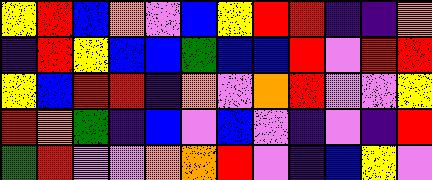[["yellow", "red", "blue", "orange", "violet", "blue", "yellow", "red", "red", "indigo", "indigo", "orange"], ["indigo", "red", "yellow", "blue", "blue", "green", "blue", "blue", "red", "violet", "red", "red"], ["yellow", "blue", "red", "red", "indigo", "orange", "violet", "orange", "red", "violet", "violet", "yellow"], ["red", "orange", "green", "indigo", "blue", "violet", "blue", "violet", "indigo", "violet", "indigo", "red"], ["green", "red", "violet", "violet", "orange", "orange", "red", "violet", "indigo", "blue", "yellow", "violet"]]